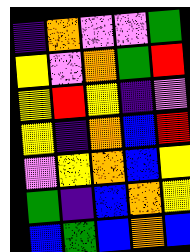[["indigo", "orange", "violet", "violet", "green"], ["yellow", "violet", "orange", "green", "red"], ["yellow", "red", "yellow", "indigo", "violet"], ["yellow", "indigo", "orange", "blue", "red"], ["violet", "yellow", "orange", "blue", "yellow"], ["green", "indigo", "blue", "orange", "yellow"], ["blue", "green", "blue", "orange", "blue"]]